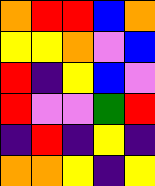[["orange", "red", "red", "blue", "orange"], ["yellow", "yellow", "orange", "violet", "blue"], ["red", "indigo", "yellow", "blue", "violet"], ["red", "violet", "violet", "green", "red"], ["indigo", "red", "indigo", "yellow", "indigo"], ["orange", "orange", "yellow", "indigo", "yellow"]]